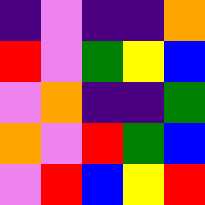[["indigo", "violet", "indigo", "indigo", "orange"], ["red", "violet", "green", "yellow", "blue"], ["violet", "orange", "indigo", "indigo", "green"], ["orange", "violet", "red", "green", "blue"], ["violet", "red", "blue", "yellow", "red"]]